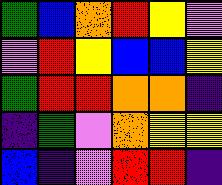[["green", "blue", "orange", "red", "yellow", "violet"], ["violet", "red", "yellow", "blue", "blue", "yellow"], ["green", "red", "red", "orange", "orange", "indigo"], ["indigo", "green", "violet", "orange", "yellow", "yellow"], ["blue", "indigo", "violet", "red", "red", "indigo"]]